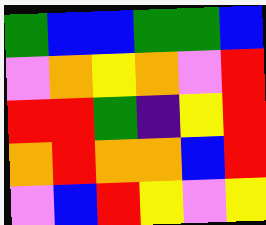[["green", "blue", "blue", "green", "green", "blue"], ["violet", "orange", "yellow", "orange", "violet", "red"], ["red", "red", "green", "indigo", "yellow", "red"], ["orange", "red", "orange", "orange", "blue", "red"], ["violet", "blue", "red", "yellow", "violet", "yellow"]]